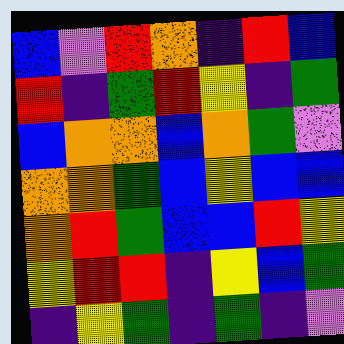[["blue", "violet", "red", "orange", "indigo", "red", "blue"], ["red", "indigo", "green", "red", "yellow", "indigo", "green"], ["blue", "orange", "orange", "blue", "orange", "green", "violet"], ["orange", "orange", "green", "blue", "yellow", "blue", "blue"], ["orange", "red", "green", "blue", "blue", "red", "yellow"], ["yellow", "red", "red", "indigo", "yellow", "blue", "green"], ["indigo", "yellow", "green", "indigo", "green", "indigo", "violet"]]